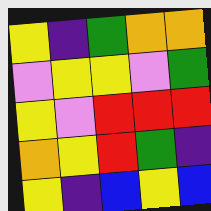[["yellow", "indigo", "green", "orange", "orange"], ["violet", "yellow", "yellow", "violet", "green"], ["yellow", "violet", "red", "red", "red"], ["orange", "yellow", "red", "green", "indigo"], ["yellow", "indigo", "blue", "yellow", "blue"]]